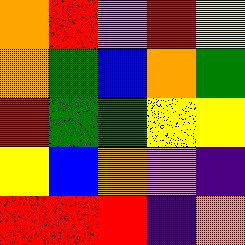[["orange", "red", "violet", "red", "yellow"], ["orange", "green", "blue", "orange", "green"], ["red", "green", "green", "yellow", "yellow"], ["yellow", "blue", "orange", "violet", "indigo"], ["red", "red", "red", "indigo", "orange"]]